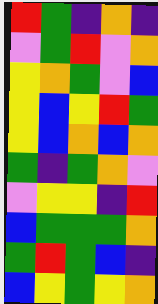[["red", "green", "indigo", "orange", "indigo"], ["violet", "green", "red", "violet", "orange"], ["yellow", "orange", "green", "violet", "blue"], ["yellow", "blue", "yellow", "red", "green"], ["yellow", "blue", "orange", "blue", "orange"], ["green", "indigo", "green", "orange", "violet"], ["violet", "yellow", "yellow", "indigo", "red"], ["blue", "green", "green", "green", "orange"], ["green", "red", "green", "blue", "indigo"], ["blue", "yellow", "green", "yellow", "orange"]]